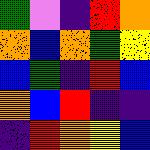[["green", "violet", "indigo", "red", "orange"], ["orange", "blue", "orange", "green", "yellow"], ["blue", "green", "indigo", "red", "blue"], ["orange", "blue", "red", "indigo", "indigo"], ["indigo", "red", "orange", "yellow", "blue"]]